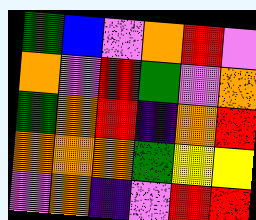[["green", "blue", "violet", "orange", "red", "violet"], ["orange", "violet", "red", "green", "violet", "orange"], ["green", "orange", "red", "indigo", "orange", "red"], ["orange", "orange", "orange", "green", "yellow", "yellow"], ["violet", "orange", "indigo", "violet", "red", "red"]]